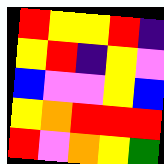[["red", "yellow", "yellow", "red", "indigo"], ["yellow", "red", "indigo", "yellow", "violet"], ["blue", "violet", "violet", "yellow", "blue"], ["yellow", "orange", "red", "red", "red"], ["red", "violet", "orange", "yellow", "green"]]